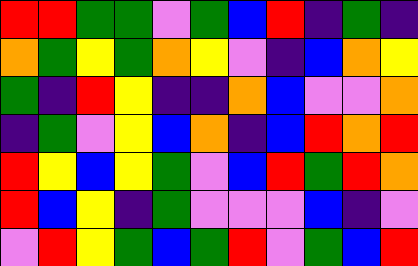[["red", "red", "green", "green", "violet", "green", "blue", "red", "indigo", "green", "indigo"], ["orange", "green", "yellow", "green", "orange", "yellow", "violet", "indigo", "blue", "orange", "yellow"], ["green", "indigo", "red", "yellow", "indigo", "indigo", "orange", "blue", "violet", "violet", "orange"], ["indigo", "green", "violet", "yellow", "blue", "orange", "indigo", "blue", "red", "orange", "red"], ["red", "yellow", "blue", "yellow", "green", "violet", "blue", "red", "green", "red", "orange"], ["red", "blue", "yellow", "indigo", "green", "violet", "violet", "violet", "blue", "indigo", "violet"], ["violet", "red", "yellow", "green", "blue", "green", "red", "violet", "green", "blue", "red"]]